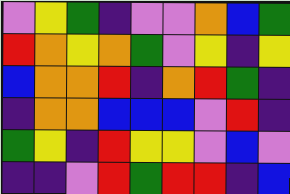[["violet", "yellow", "green", "indigo", "violet", "violet", "orange", "blue", "green"], ["red", "orange", "yellow", "orange", "green", "violet", "yellow", "indigo", "yellow"], ["blue", "orange", "orange", "red", "indigo", "orange", "red", "green", "indigo"], ["indigo", "orange", "orange", "blue", "blue", "blue", "violet", "red", "indigo"], ["green", "yellow", "indigo", "red", "yellow", "yellow", "violet", "blue", "violet"], ["indigo", "indigo", "violet", "red", "green", "red", "red", "indigo", "blue"]]